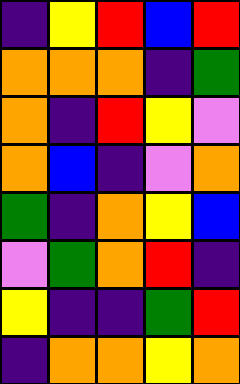[["indigo", "yellow", "red", "blue", "red"], ["orange", "orange", "orange", "indigo", "green"], ["orange", "indigo", "red", "yellow", "violet"], ["orange", "blue", "indigo", "violet", "orange"], ["green", "indigo", "orange", "yellow", "blue"], ["violet", "green", "orange", "red", "indigo"], ["yellow", "indigo", "indigo", "green", "red"], ["indigo", "orange", "orange", "yellow", "orange"]]